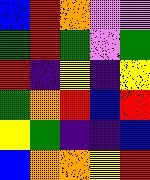[["blue", "red", "orange", "violet", "violet"], ["green", "red", "green", "violet", "green"], ["red", "indigo", "yellow", "indigo", "yellow"], ["green", "orange", "red", "blue", "red"], ["yellow", "green", "indigo", "indigo", "blue"], ["blue", "orange", "orange", "yellow", "red"]]